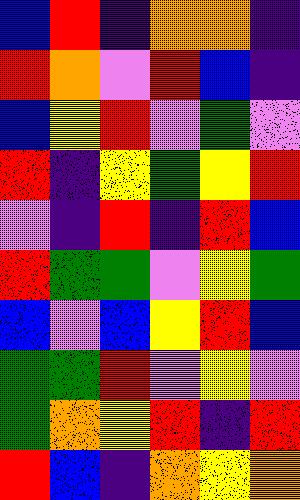[["blue", "red", "indigo", "orange", "orange", "indigo"], ["red", "orange", "violet", "red", "blue", "indigo"], ["blue", "yellow", "red", "violet", "green", "violet"], ["red", "indigo", "yellow", "green", "yellow", "red"], ["violet", "indigo", "red", "indigo", "red", "blue"], ["red", "green", "green", "violet", "yellow", "green"], ["blue", "violet", "blue", "yellow", "red", "blue"], ["green", "green", "red", "violet", "yellow", "violet"], ["green", "orange", "yellow", "red", "indigo", "red"], ["red", "blue", "indigo", "orange", "yellow", "orange"]]